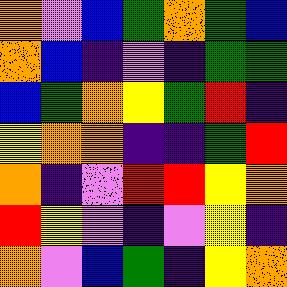[["orange", "violet", "blue", "green", "orange", "green", "blue"], ["orange", "blue", "indigo", "violet", "indigo", "green", "green"], ["blue", "green", "orange", "yellow", "green", "red", "indigo"], ["yellow", "orange", "orange", "indigo", "indigo", "green", "red"], ["orange", "indigo", "violet", "red", "red", "yellow", "orange"], ["red", "yellow", "violet", "indigo", "violet", "yellow", "indigo"], ["orange", "violet", "blue", "green", "indigo", "yellow", "orange"]]